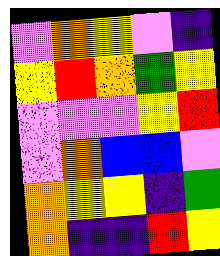[["violet", "orange", "yellow", "violet", "indigo"], ["yellow", "red", "orange", "green", "yellow"], ["violet", "violet", "violet", "yellow", "red"], ["violet", "orange", "blue", "blue", "violet"], ["orange", "yellow", "yellow", "indigo", "green"], ["orange", "indigo", "indigo", "red", "yellow"]]